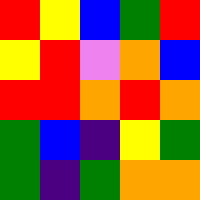[["red", "yellow", "blue", "green", "red"], ["yellow", "red", "violet", "orange", "blue"], ["red", "red", "orange", "red", "orange"], ["green", "blue", "indigo", "yellow", "green"], ["green", "indigo", "green", "orange", "orange"]]